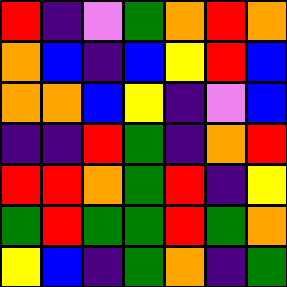[["red", "indigo", "violet", "green", "orange", "red", "orange"], ["orange", "blue", "indigo", "blue", "yellow", "red", "blue"], ["orange", "orange", "blue", "yellow", "indigo", "violet", "blue"], ["indigo", "indigo", "red", "green", "indigo", "orange", "red"], ["red", "red", "orange", "green", "red", "indigo", "yellow"], ["green", "red", "green", "green", "red", "green", "orange"], ["yellow", "blue", "indigo", "green", "orange", "indigo", "green"]]